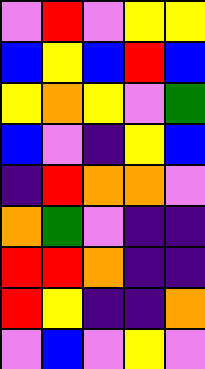[["violet", "red", "violet", "yellow", "yellow"], ["blue", "yellow", "blue", "red", "blue"], ["yellow", "orange", "yellow", "violet", "green"], ["blue", "violet", "indigo", "yellow", "blue"], ["indigo", "red", "orange", "orange", "violet"], ["orange", "green", "violet", "indigo", "indigo"], ["red", "red", "orange", "indigo", "indigo"], ["red", "yellow", "indigo", "indigo", "orange"], ["violet", "blue", "violet", "yellow", "violet"]]